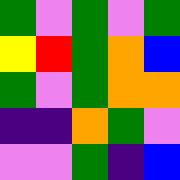[["green", "violet", "green", "violet", "green"], ["yellow", "red", "green", "orange", "blue"], ["green", "violet", "green", "orange", "orange"], ["indigo", "indigo", "orange", "green", "violet"], ["violet", "violet", "green", "indigo", "blue"]]